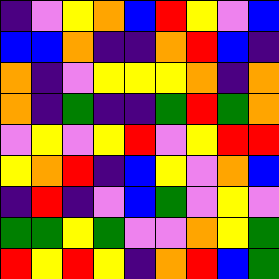[["indigo", "violet", "yellow", "orange", "blue", "red", "yellow", "violet", "blue"], ["blue", "blue", "orange", "indigo", "indigo", "orange", "red", "blue", "indigo"], ["orange", "indigo", "violet", "yellow", "yellow", "yellow", "orange", "indigo", "orange"], ["orange", "indigo", "green", "indigo", "indigo", "green", "red", "green", "orange"], ["violet", "yellow", "violet", "yellow", "red", "violet", "yellow", "red", "red"], ["yellow", "orange", "red", "indigo", "blue", "yellow", "violet", "orange", "blue"], ["indigo", "red", "indigo", "violet", "blue", "green", "violet", "yellow", "violet"], ["green", "green", "yellow", "green", "violet", "violet", "orange", "yellow", "green"], ["red", "yellow", "red", "yellow", "indigo", "orange", "red", "blue", "green"]]